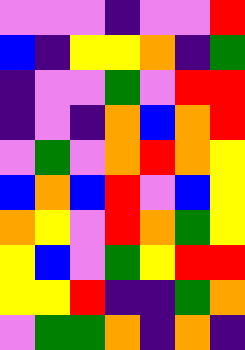[["violet", "violet", "violet", "indigo", "violet", "violet", "red"], ["blue", "indigo", "yellow", "yellow", "orange", "indigo", "green"], ["indigo", "violet", "violet", "green", "violet", "red", "red"], ["indigo", "violet", "indigo", "orange", "blue", "orange", "red"], ["violet", "green", "violet", "orange", "red", "orange", "yellow"], ["blue", "orange", "blue", "red", "violet", "blue", "yellow"], ["orange", "yellow", "violet", "red", "orange", "green", "yellow"], ["yellow", "blue", "violet", "green", "yellow", "red", "red"], ["yellow", "yellow", "red", "indigo", "indigo", "green", "orange"], ["violet", "green", "green", "orange", "indigo", "orange", "indigo"]]